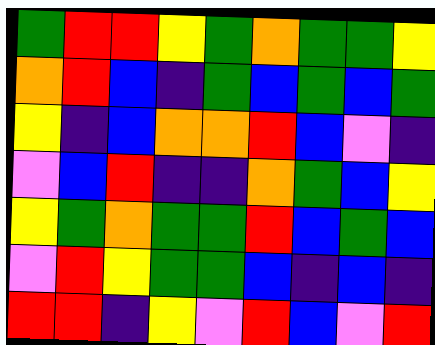[["green", "red", "red", "yellow", "green", "orange", "green", "green", "yellow"], ["orange", "red", "blue", "indigo", "green", "blue", "green", "blue", "green"], ["yellow", "indigo", "blue", "orange", "orange", "red", "blue", "violet", "indigo"], ["violet", "blue", "red", "indigo", "indigo", "orange", "green", "blue", "yellow"], ["yellow", "green", "orange", "green", "green", "red", "blue", "green", "blue"], ["violet", "red", "yellow", "green", "green", "blue", "indigo", "blue", "indigo"], ["red", "red", "indigo", "yellow", "violet", "red", "blue", "violet", "red"]]